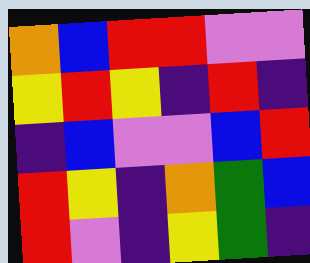[["orange", "blue", "red", "red", "violet", "violet"], ["yellow", "red", "yellow", "indigo", "red", "indigo"], ["indigo", "blue", "violet", "violet", "blue", "red"], ["red", "yellow", "indigo", "orange", "green", "blue"], ["red", "violet", "indigo", "yellow", "green", "indigo"]]